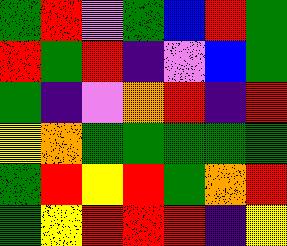[["green", "red", "violet", "green", "blue", "red", "green"], ["red", "green", "red", "indigo", "violet", "blue", "green"], ["green", "indigo", "violet", "orange", "red", "indigo", "red"], ["yellow", "orange", "green", "green", "green", "green", "green"], ["green", "red", "yellow", "red", "green", "orange", "red"], ["green", "yellow", "red", "red", "red", "indigo", "yellow"]]